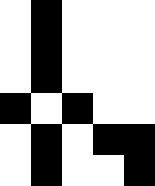[["white", "black", "white", "white", "white"], ["white", "black", "white", "white", "white"], ["white", "black", "white", "white", "white"], ["black", "white", "black", "white", "white"], ["white", "black", "white", "black", "black"], ["white", "black", "white", "white", "black"]]